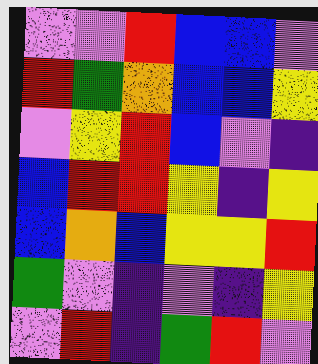[["violet", "violet", "red", "blue", "blue", "violet"], ["red", "green", "orange", "blue", "blue", "yellow"], ["violet", "yellow", "red", "blue", "violet", "indigo"], ["blue", "red", "red", "yellow", "indigo", "yellow"], ["blue", "orange", "blue", "yellow", "yellow", "red"], ["green", "violet", "indigo", "violet", "indigo", "yellow"], ["violet", "red", "indigo", "green", "red", "violet"]]